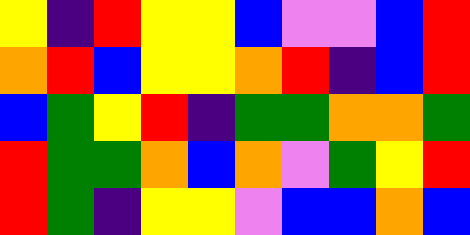[["yellow", "indigo", "red", "yellow", "yellow", "blue", "violet", "violet", "blue", "red"], ["orange", "red", "blue", "yellow", "yellow", "orange", "red", "indigo", "blue", "red"], ["blue", "green", "yellow", "red", "indigo", "green", "green", "orange", "orange", "green"], ["red", "green", "green", "orange", "blue", "orange", "violet", "green", "yellow", "red"], ["red", "green", "indigo", "yellow", "yellow", "violet", "blue", "blue", "orange", "blue"]]